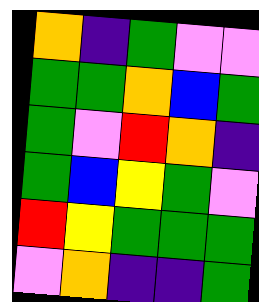[["orange", "indigo", "green", "violet", "violet"], ["green", "green", "orange", "blue", "green"], ["green", "violet", "red", "orange", "indigo"], ["green", "blue", "yellow", "green", "violet"], ["red", "yellow", "green", "green", "green"], ["violet", "orange", "indigo", "indigo", "green"]]